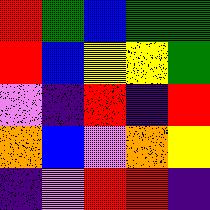[["red", "green", "blue", "green", "green"], ["red", "blue", "yellow", "yellow", "green"], ["violet", "indigo", "red", "indigo", "red"], ["orange", "blue", "violet", "orange", "yellow"], ["indigo", "violet", "red", "red", "indigo"]]